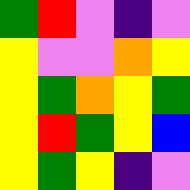[["green", "red", "violet", "indigo", "violet"], ["yellow", "violet", "violet", "orange", "yellow"], ["yellow", "green", "orange", "yellow", "green"], ["yellow", "red", "green", "yellow", "blue"], ["yellow", "green", "yellow", "indigo", "violet"]]